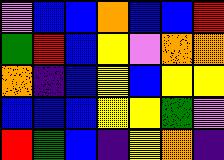[["violet", "blue", "blue", "orange", "blue", "blue", "red"], ["green", "red", "blue", "yellow", "violet", "orange", "orange"], ["orange", "indigo", "blue", "yellow", "blue", "yellow", "yellow"], ["blue", "blue", "blue", "yellow", "yellow", "green", "violet"], ["red", "green", "blue", "indigo", "yellow", "orange", "indigo"]]